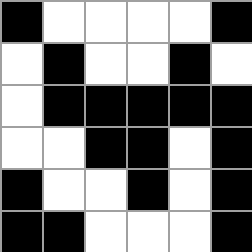[["black", "white", "white", "white", "white", "black"], ["white", "black", "white", "white", "black", "white"], ["white", "black", "black", "black", "black", "black"], ["white", "white", "black", "black", "white", "black"], ["black", "white", "white", "black", "white", "black"], ["black", "black", "white", "white", "white", "black"]]